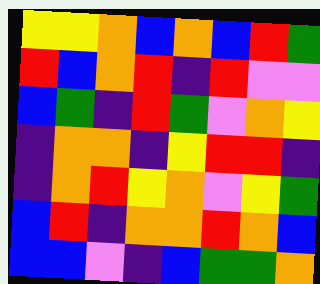[["yellow", "yellow", "orange", "blue", "orange", "blue", "red", "green"], ["red", "blue", "orange", "red", "indigo", "red", "violet", "violet"], ["blue", "green", "indigo", "red", "green", "violet", "orange", "yellow"], ["indigo", "orange", "orange", "indigo", "yellow", "red", "red", "indigo"], ["indigo", "orange", "red", "yellow", "orange", "violet", "yellow", "green"], ["blue", "red", "indigo", "orange", "orange", "red", "orange", "blue"], ["blue", "blue", "violet", "indigo", "blue", "green", "green", "orange"]]